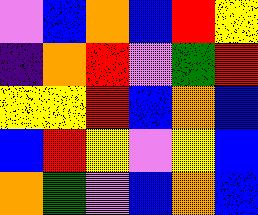[["violet", "blue", "orange", "blue", "red", "yellow"], ["indigo", "orange", "red", "violet", "green", "red"], ["yellow", "yellow", "red", "blue", "orange", "blue"], ["blue", "red", "yellow", "violet", "yellow", "blue"], ["orange", "green", "violet", "blue", "orange", "blue"]]